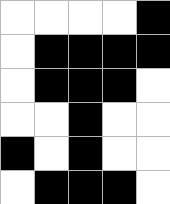[["white", "white", "white", "white", "black"], ["white", "black", "black", "black", "black"], ["white", "black", "black", "black", "white"], ["white", "white", "black", "white", "white"], ["black", "white", "black", "white", "white"], ["white", "black", "black", "black", "white"]]